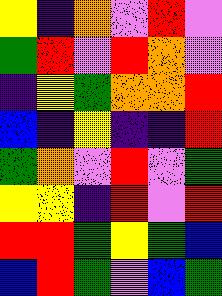[["yellow", "indigo", "orange", "violet", "red", "violet"], ["green", "red", "violet", "red", "orange", "violet"], ["indigo", "yellow", "green", "orange", "orange", "red"], ["blue", "indigo", "yellow", "indigo", "indigo", "red"], ["green", "orange", "violet", "red", "violet", "green"], ["yellow", "yellow", "indigo", "red", "violet", "red"], ["red", "red", "green", "yellow", "green", "blue"], ["blue", "red", "green", "violet", "blue", "green"]]